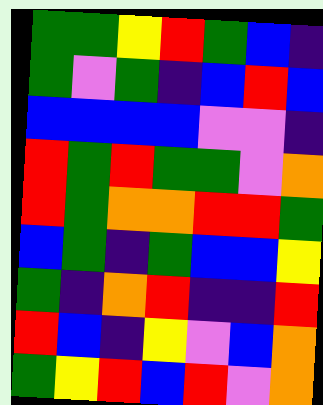[["green", "green", "yellow", "red", "green", "blue", "indigo"], ["green", "violet", "green", "indigo", "blue", "red", "blue"], ["blue", "blue", "blue", "blue", "violet", "violet", "indigo"], ["red", "green", "red", "green", "green", "violet", "orange"], ["red", "green", "orange", "orange", "red", "red", "green"], ["blue", "green", "indigo", "green", "blue", "blue", "yellow"], ["green", "indigo", "orange", "red", "indigo", "indigo", "red"], ["red", "blue", "indigo", "yellow", "violet", "blue", "orange"], ["green", "yellow", "red", "blue", "red", "violet", "orange"]]